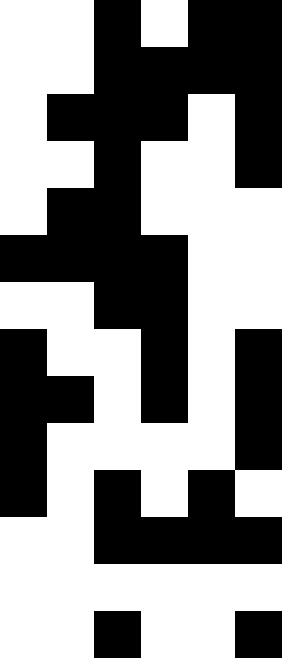[["white", "white", "black", "white", "black", "black"], ["white", "white", "black", "black", "black", "black"], ["white", "black", "black", "black", "white", "black"], ["white", "white", "black", "white", "white", "black"], ["white", "black", "black", "white", "white", "white"], ["black", "black", "black", "black", "white", "white"], ["white", "white", "black", "black", "white", "white"], ["black", "white", "white", "black", "white", "black"], ["black", "black", "white", "black", "white", "black"], ["black", "white", "white", "white", "white", "black"], ["black", "white", "black", "white", "black", "white"], ["white", "white", "black", "black", "black", "black"], ["white", "white", "white", "white", "white", "white"], ["white", "white", "black", "white", "white", "black"]]